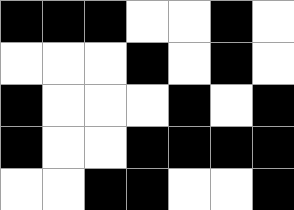[["black", "black", "black", "white", "white", "black", "white"], ["white", "white", "white", "black", "white", "black", "white"], ["black", "white", "white", "white", "black", "white", "black"], ["black", "white", "white", "black", "black", "black", "black"], ["white", "white", "black", "black", "white", "white", "black"]]